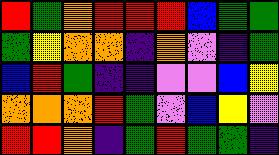[["red", "green", "orange", "red", "red", "red", "blue", "green", "green"], ["green", "yellow", "orange", "orange", "indigo", "orange", "violet", "indigo", "green"], ["blue", "red", "green", "indigo", "indigo", "violet", "violet", "blue", "yellow"], ["orange", "orange", "orange", "red", "green", "violet", "blue", "yellow", "violet"], ["red", "red", "orange", "indigo", "green", "red", "green", "green", "indigo"]]